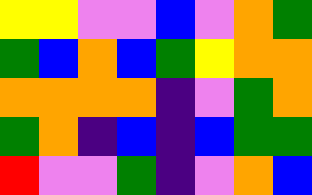[["yellow", "yellow", "violet", "violet", "blue", "violet", "orange", "green"], ["green", "blue", "orange", "blue", "green", "yellow", "orange", "orange"], ["orange", "orange", "orange", "orange", "indigo", "violet", "green", "orange"], ["green", "orange", "indigo", "blue", "indigo", "blue", "green", "green"], ["red", "violet", "violet", "green", "indigo", "violet", "orange", "blue"]]